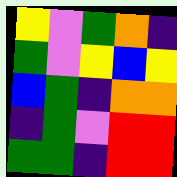[["yellow", "violet", "green", "orange", "indigo"], ["green", "violet", "yellow", "blue", "yellow"], ["blue", "green", "indigo", "orange", "orange"], ["indigo", "green", "violet", "red", "red"], ["green", "green", "indigo", "red", "red"]]